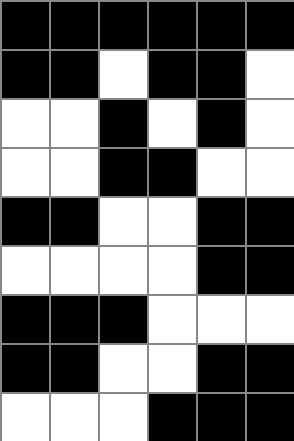[["black", "black", "black", "black", "black", "black"], ["black", "black", "white", "black", "black", "white"], ["white", "white", "black", "white", "black", "white"], ["white", "white", "black", "black", "white", "white"], ["black", "black", "white", "white", "black", "black"], ["white", "white", "white", "white", "black", "black"], ["black", "black", "black", "white", "white", "white"], ["black", "black", "white", "white", "black", "black"], ["white", "white", "white", "black", "black", "black"]]